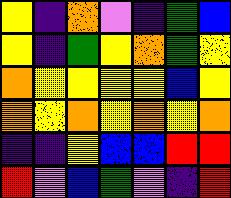[["yellow", "indigo", "orange", "violet", "indigo", "green", "blue"], ["yellow", "indigo", "green", "yellow", "orange", "green", "yellow"], ["orange", "yellow", "yellow", "yellow", "yellow", "blue", "yellow"], ["orange", "yellow", "orange", "yellow", "orange", "yellow", "orange"], ["indigo", "indigo", "yellow", "blue", "blue", "red", "red"], ["red", "violet", "blue", "green", "violet", "indigo", "red"]]